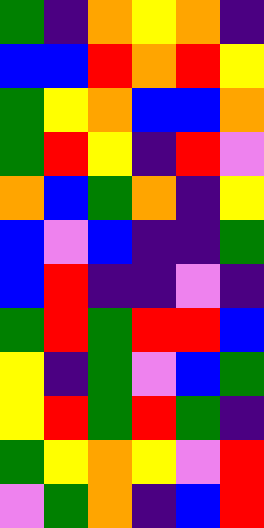[["green", "indigo", "orange", "yellow", "orange", "indigo"], ["blue", "blue", "red", "orange", "red", "yellow"], ["green", "yellow", "orange", "blue", "blue", "orange"], ["green", "red", "yellow", "indigo", "red", "violet"], ["orange", "blue", "green", "orange", "indigo", "yellow"], ["blue", "violet", "blue", "indigo", "indigo", "green"], ["blue", "red", "indigo", "indigo", "violet", "indigo"], ["green", "red", "green", "red", "red", "blue"], ["yellow", "indigo", "green", "violet", "blue", "green"], ["yellow", "red", "green", "red", "green", "indigo"], ["green", "yellow", "orange", "yellow", "violet", "red"], ["violet", "green", "orange", "indigo", "blue", "red"]]